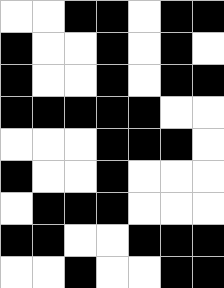[["white", "white", "black", "black", "white", "black", "black"], ["black", "white", "white", "black", "white", "black", "white"], ["black", "white", "white", "black", "white", "black", "black"], ["black", "black", "black", "black", "black", "white", "white"], ["white", "white", "white", "black", "black", "black", "white"], ["black", "white", "white", "black", "white", "white", "white"], ["white", "black", "black", "black", "white", "white", "white"], ["black", "black", "white", "white", "black", "black", "black"], ["white", "white", "black", "white", "white", "black", "black"]]